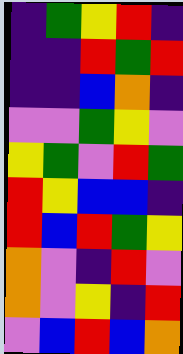[["indigo", "green", "yellow", "red", "indigo"], ["indigo", "indigo", "red", "green", "red"], ["indigo", "indigo", "blue", "orange", "indigo"], ["violet", "violet", "green", "yellow", "violet"], ["yellow", "green", "violet", "red", "green"], ["red", "yellow", "blue", "blue", "indigo"], ["red", "blue", "red", "green", "yellow"], ["orange", "violet", "indigo", "red", "violet"], ["orange", "violet", "yellow", "indigo", "red"], ["violet", "blue", "red", "blue", "orange"]]